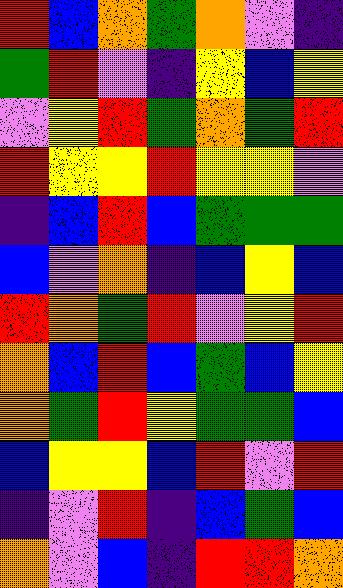[["red", "blue", "orange", "green", "orange", "violet", "indigo"], ["green", "red", "violet", "indigo", "yellow", "blue", "yellow"], ["violet", "yellow", "red", "green", "orange", "green", "red"], ["red", "yellow", "yellow", "red", "yellow", "yellow", "violet"], ["indigo", "blue", "red", "blue", "green", "green", "green"], ["blue", "violet", "orange", "indigo", "blue", "yellow", "blue"], ["red", "orange", "green", "red", "violet", "yellow", "red"], ["orange", "blue", "red", "blue", "green", "blue", "yellow"], ["orange", "green", "red", "yellow", "green", "green", "blue"], ["blue", "yellow", "yellow", "blue", "red", "violet", "red"], ["indigo", "violet", "red", "indigo", "blue", "green", "blue"], ["orange", "violet", "blue", "indigo", "red", "red", "orange"]]